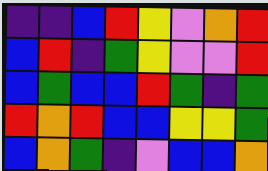[["indigo", "indigo", "blue", "red", "yellow", "violet", "orange", "red"], ["blue", "red", "indigo", "green", "yellow", "violet", "violet", "red"], ["blue", "green", "blue", "blue", "red", "green", "indigo", "green"], ["red", "orange", "red", "blue", "blue", "yellow", "yellow", "green"], ["blue", "orange", "green", "indigo", "violet", "blue", "blue", "orange"]]